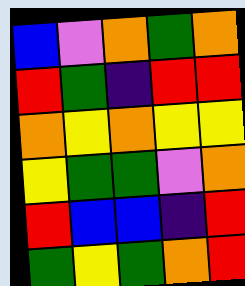[["blue", "violet", "orange", "green", "orange"], ["red", "green", "indigo", "red", "red"], ["orange", "yellow", "orange", "yellow", "yellow"], ["yellow", "green", "green", "violet", "orange"], ["red", "blue", "blue", "indigo", "red"], ["green", "yellow", "green", "orange", "red"]]